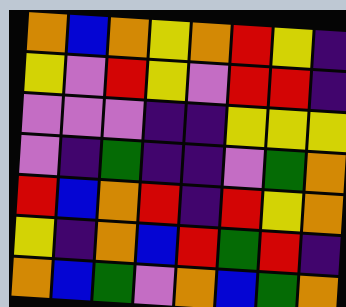[["orange", "blue", "orange", "yellow", "orange", "red", "yellow", "indigo"], ["yellow", "violet", "red", "yellow", "violet", "red", "red", "indigo"], ["violet", "violet", "violet", "indigo", "indigo", "yellow", "yellow", "yellow"], ["violet", "indigo", "green", "indigo", "indigo", "violet", "green", "orange"], ["red", "blue", "orange", "red", "indigo", "red", "yellow", "orange"], ["yellow", "indigo", "orange", "blue", "red", "green", "red", "indigo"], ["orange", "blue", "green", "violet", "orange", "blue", "green", "orange"]]